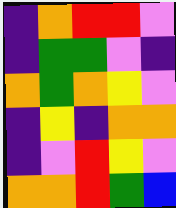[["indigo", "orange", "red", "red", "violet"], ["indigo", "green", "green", "violet", "indigo"], ["orange", "green", "orange", "yellow", "violet"], ["indigo", "yellow", "indigo", "orange", "orange"], ["indigo", "violet", "red", "yellow", "violet"], ["orange", "orange", "red", "green", "blue"]]